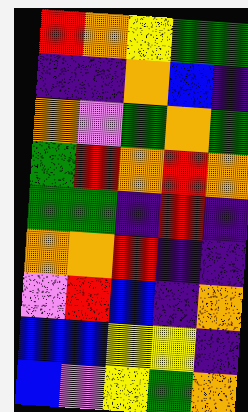[["red", "orange", "yellow", "green", "green"], ["indigo", "indigo", "orange", "blue", "indigo"], ["orange", "violet", "green", "orange", "green"], ["green", "red", "orange", "red", "orange"], ["green", "green", "indigo", "red", "indigo"], ["orange", "orange", "red", "indigo", "indigo"], ["violet", "red", "blue", "indigo", "orange"], ["blue", "blue", "yellow", "yellow", "indigo"], ["blue", "violet", "yellow", "green", "orange"]]